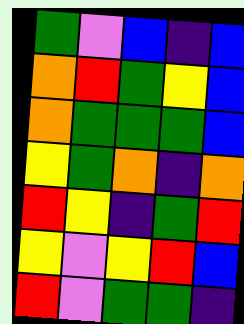[["green", "violet", "blue", "indigo", "blue"], ["orange", "red", "green", "yellow", "blue"], ["orange", "green", "green", "green", "blue"], ["yellow", "green", "orange", "indigo", "orange"], ["red", "yellow", "indigo", "green", "red"], ["yellow", "violet", "yellow", "red", "blue"], ["red", "violet", "green", "green", "indigo"]]